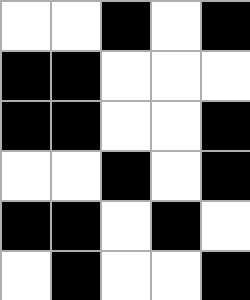[["white", "white", "black", "white", "black"], ["black", "black", "white", "white", "white"], ["black", "black", "white", "white", "black"], ["white", "white", "black", "white", "black"], ["black", "black", "white", "black", "white"], ["white", "black", "white", "white", "black"]]